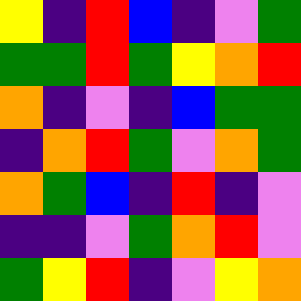[["yellow", "indigo", "red", "blue", "indigo", "violet", "green"], ["green", "green", "red", "green", "yellow", "orange", "red"], ["orange", "indigo", "violet", "indigo", "blue", "green", "green"], ["indigo", "orange", "red", "green", "violet", "orange", "green"], ["orange", "green", "blue", "indigo", "red", "indigo", "violet"], ["indigo", "indigo", "violet", "green", "orange", "red", "violet"], ["green", "yellow", "red", "indigo", "violet", "yellow", "orange"]]